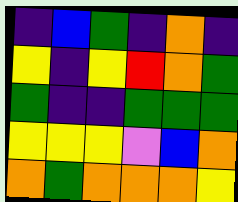[["indigo", "blue", "green", "indigo", "orange", "indigo"], ["yellow", "indigo", "yellow", "red", "orange", "green"], ["green", "indigo", "indigo", "green", "green", "green"], ["yellow", "yellow", "yellow", "violet", "blue", "orange"], ["orange", "green", "orange", "orange", "orange", "yellow"]]